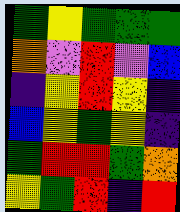[["green", "yellow", "green", "green", "green"], ["orange", "violet", "red", "violet", "blue"], ["indigo", "yellow", "red", "yellow", "indigo"], ["blue", "yellow", "green", "yellow", "indigo"], ["green", "red", "red", "green", "orange"], ["yellow", "green", "red", "indigo", "red"]]